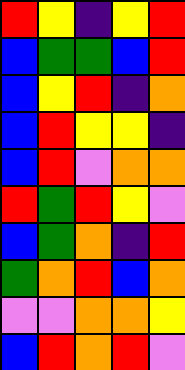[["red", "yellow", "indigo", "yellow", "red"], ["blue", "green", "green", "blue", "red"], ["blue", "yellow", "red", "indigo", "orange"], ["blue", "red", "yellow", "yellow", "indigo"], ["blue", "red", "violet", "orange", "orange"], ["red", "green", "red", "yellow", "violet"], ["blue", "green", "orange", "indigo", "red"], ["green", "orange", "red", "blue", "orange"], ["violet", "violet", "orange", "orange", "yellow"], ["blue", "red", "orange", "red", "violet"]]